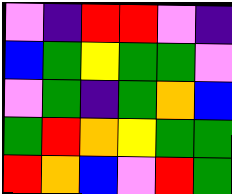[["violet", "indigo", "red", "red", "violet", "indigo"], ["blue", "green", "yellow", "green", "green", "violet"], ["violet", "green", "indigo", "green", "orange", "blue"], ["green", "red", "orange", "yellow", "green", "green"], ["red", "orange", "blue", "violet", "red", "green"]]